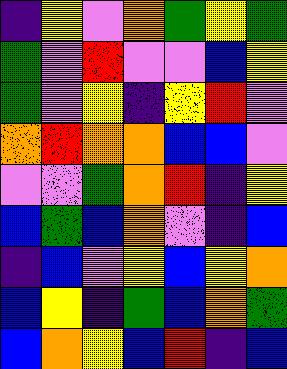[["indigo", "yellow", "violet", "orange", "green", "yellow", "green"], ["green", "violet", "red", "violet", "violet", "blue", "yellow"], ["green", "violet", "yellow", "indigo", "yellow", "red", "violet"], ["orange", "red", "orange", "orange", "blue", "blue", "violet"], ["violet", "violet", "green", "orange", "red", "indigo", "yellow"], ["blue", "green", "blue", "orange", "violet", "indigo", "blue"], ["indigo", "blue", "violet", "yellow", "blue", "yellow", "orange"], ["blue", "yellow", "indigo", "green", "blue", "orange", "green"], ["blue", "orange", "yellow", "blue", "red", "indigo", "blue"]]